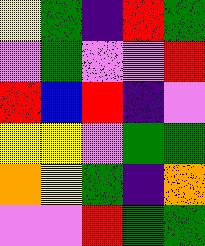[["yellow", "green", "indigo", "red", "green"], ["violet", "green", "violet", "violet", "red"], ["red", "blue", "red", "indigo", "violet"], ["yellow", "yellow", "violet", "green", "green"], ["orange", "yellow", "green", "indigo", "orange"], ["violet", "violet", "red", "green", "green"]]